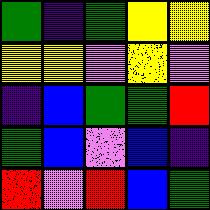[["green", "indigo", "green", "yellow", "yellow"], ["yellow", "yellow", "violet", "yellow", "violet"], ["indigo", "blue", "green", "green", "red"], ["green", "blue", "violet", "blue", "indigo"], ["red", "violet", "red", "blue", "green"]]